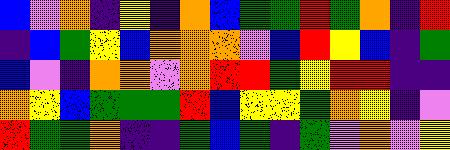[["blue", "violet", "orange", "indigo", "yellow", "indigo", "orange", "blue", "green", "green", "red", "green", "orange", "indigo", "red"], ["indigo", "blue", "green", "yellow", "blue", "orange", "orange", "orange", "violet", "blue", "red", "yellow", "blue", "indigo", "green"], ["blue", "violet", "indigo", "orange", "orange", "violet", "orange", "red", "red", "green", "yellow", "red", "red", "indigo", "indigo"], ["orange", "yellow", "blue", "green", "green", "green", "red", "blue", "yellow", "yellow", "green", "orange", "yellow", "indigo", "violet"], ["red", "green", "green", "orange", "indigo", "indigo", "green", "blue", "green", "indigo", "green", "violet", "orange", "violet", "yellow"]]